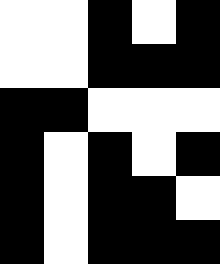[["white", "white", "black", "white", "black"], ["white", "white", "black", "black", "black"], ["black", "black", "white", "white", "white"], ["black", "white", "black", "white", "black"], ["black", "white", "black", "black", "white"], ["black", "white", "black", "black", "black"]]